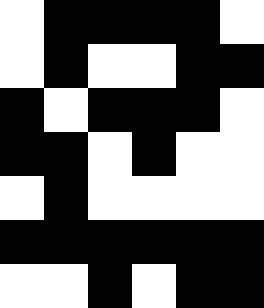[["white", "black", "black", "black", "black", "white"], ["white", "black", "white", "white", "black", "black"], ["black", "white", "black", "black", "black", "white"], ["black", "black", "white", "black", "white", "white"], ["white", "black", "white", "white", "white", "white"], ["black", "black", "black", "black", "black", "black"], ["white", "white", "black", "white", "black", "black"]]